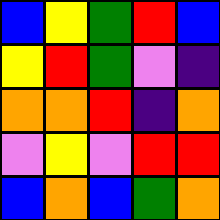[["blue", "yellow", "green", "red", "blue"], ["yellow", "red", "green", "violet", "indigo"], ["orange", "orange", "red", "indigo", "orange"], ["violet", "yellow", "violet", "red", "red"], ["blue", "orange", "blue", "green", "orange"]]